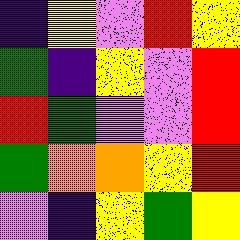[["indigo", "yellow", "violet", "red", "yellow"], ["green", "indigo", "yellow", "violet", "red"], ["red", "green", "violet", "violet", "red"], ["green", "orange", "orange", "yellow", "red"], ["violet", "indigo", "yellow", "green", "yellow"]]